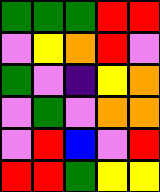[["green", "green", "green", "red", "red"], ["violet", "yellow", "orange", "red", "violet"], ["green", "violet", "indigo", "yellow", "orange"], ["violet", "green", "violet", "orange", "orange"], ["violet", "red", "blue", "violet", "red"], ["red", "red", "green", "yellow", "yellow"]]